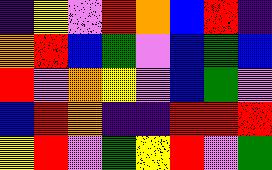[["indigo", "yellow", "violet", "red", "orange", "blue", "red", "indigo"], ["orange", "red", "blue", "green", "violet", "blue", "green", "blue"], ["red", "violet", "orange", "yellow", "violet", "blue", "green", "violet"], ["blue", "red", "orange", "indigo", "indigo", "red", "red", "red"], ["yellow", "red", "violet", "green", "yellow", "red", "violet", "green"]]